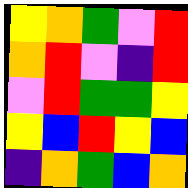[["yellow", "orange", "green", "violet", "red"], ["orange", "red", "violet", "indigo", "red"], ["violet", "red", "green", "green", "yellow"], ["yellow", "blue", "red", "yellow", "blue"], ["indigo", "orange", "green", "blue", "orange"]]